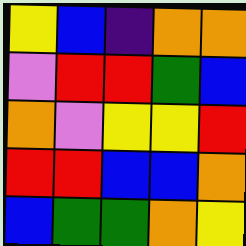[["yellow", "blue", "indigo", "orange", "orange"], ["violet", "red", "red", "green", "blue"], ["orange", "violet", "yellow", "yellow", "red"], ["red", "red", "blue", "blue", "orange"], ["blue", "green", "green", "orange", "yellow"]]